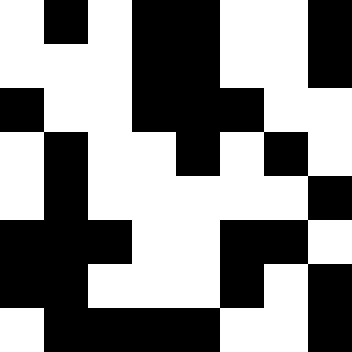[["white", "black", "white", "black", "black", "white", "white", "black"], ["white", "white", "white", "black", "black", "white", "white", "black"], ["black", "white", "white", "black", "black", "black", "white", "white"], ["white", "black", "white", "white", "black", "white", "black", "white"], ["white", "black", "white", "white", "white", "white", "white", "black"], ["black", "black", "black", "white", "white", "black", "black", "white"], ["black", "black", "white", "white", "white", "black", "white", "black"], ["white", "black", "black", "black", "black", "white", "white", "black"]]